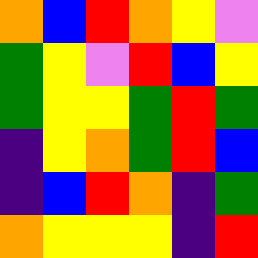[["orange", "blue", "red", "orange", "yellow", "violet"], ["green", "yellow", "violet", "red", "blue", "yellow"], ["green", "yellow", "yellow", "green", "red", "green"], ["indigo", "yellow", "orange", "green", "red", "blue"], ["indigo", "blue", "red", "orange", "indigo", "green"], ["orange", "yellow", "yellow", "yellow", "indigo", "red"]]